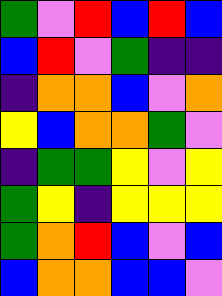[["green", "violet", "red", "blue", "red", "blue"], ["blue", "red", "violet", "green", "indigo", "indigo"], ["indigo", "orange", "orange", "blue", "violet", "orange"], ["yellow", "blue", "orange", "orange", "green", "violet"], ["indigo", "green", "green", "yellow", "violet", "yellow"], ["green", "yellow", "indigo", "yellow", "yellow", "yellow"], ["green", "orange", "red", "blue", "violet", "blue"], ["blue", "orange", "orange", "blue", "blue", "violet"]]